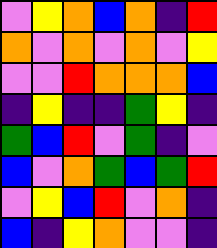[["violet", "yellow", "orange", "blue", "orange", "indigo", "red"], ["orange", "violet", "orange", "violet", "orange", "violet", "yellow"], ["violet", "violet", "red", "orange", "orange", "orange", "blue"], ["indigo", "yellow", "indigo", "indigo", "green", "yellow", "indigo"], ["green", "blue", "red", "violet", "green", "indigo", "violet"], ["blue", "violet", "orange", "green", "blue", "green", "red"], ["violet", "yellow", "blue", "red", "violet", "orange", "indigo"], ["blue", "indigo", "yellow", "orange", "violet", "violet", "indigo"]]